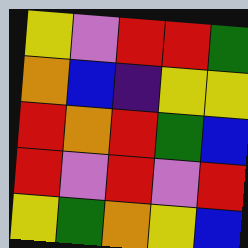[["yellow", "violet", "red", "red", "green"], ["orange", "blue", "indigo", "yellow", "yellow"], ["red", "orange", "red", "green", "blue"], ["red", "violet", "red", "violet", "red"], ["yellow", "green", "orange", "yellow", "blue"]]